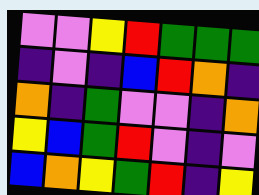[["violet", "violet", "yellow", "red", "green", "green", "green"], ["indigo", "violet", "indigo", "blue", "red", "orange", "indigo"], ["orange", "indigo", "green", "violet", "violet", "indigo", "orange"], ["yellow", "blue", "green", "red", "violet", "indigo", "violet"], ["blue", "orange", "yellow", "green", "red", "indigo", "yellow"]]